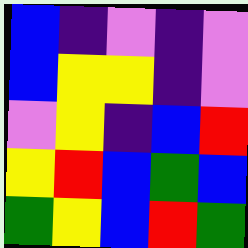[["blue", "indigo", "violet", "indigo", "violet"], ["blue", "yellow", "yellow", "indigo", "violet"], ["violet", "yellow", "indigo", "blue", "red"], ["yellow", "red", "blue", "green", "blue"], ["green", "yellow", "blue", "red", "green"]]